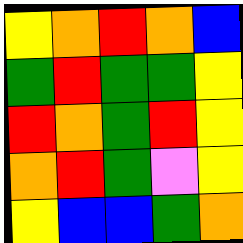[["yellow", "orange", "red", "orange", "blue"], ["green", "red", "green", "green", "yellow"], ["red", "orange", "green", "red", "yellow"], ["orange", "red", "green", "violet", "yellow"], ["yellow", "blue", "blue", "green", "orange"]]